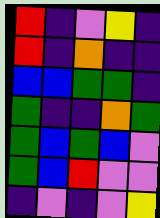[["red", "indigo", "violet", "yellow", "indigo"], ["red", "indigo", "orange", "indigo", "indigo"], ["blue", "blue", "green", "green", "indigo"], ["green", "indigo", "indigo", "orange", "green"], ["green", "blue", "green", "blue", "violet"], ["green", "blue", "red", "violet", "violet"], ["indigo", "violet", "indigo", "violet", "yellow"]]